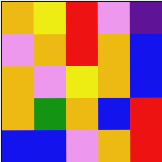[["orange", "yellow", "red", "violet", "indigo"], ["violet", "orange", "red", "orange", "blue"], ["orange", "violet", "yellow", "orange", "blue"], ["orange", "green", "orange", "blue", "red"], ["blue", "blue", "violet", "orange", "red"]]